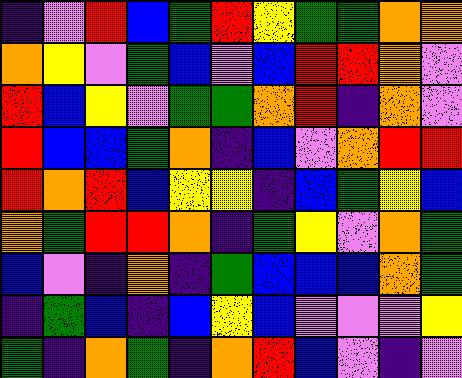[["indigo", "violet", "red", "blue", "green", "red", "yellow", "green", "green", "orange", "orange"], ["orange", "yellow", "violet", "green", "blue", "violet", "blue", "red", "red", "orange", "violet"], ["red", "blue", "yellow", "violet", "green", "green", "orange", "red", "indigo", "orange", "violet"], ["red", "blue", "blue", "green", "orange", "indigo", "blue", "violet", "orange", "red", "red"], ["red", "orange", "red", "blue", "yellow", "yellow", "indigo", "blue", "green", "yellow", "blue"], ["orange", "green", "red", "red", "orange", "indigo", "green", "yellow", "violet", "orange", "green"], ["blue", "violet", "indigo", "orange", "indigo", "green", "blue", "blue", "blue", "orange", "green"], ["indigo", "green", "blue", "indigo", "blue", "yellow", "blue", "violet", "violet", "violet", "yellow"], ["green", "indigo", "orange", "green", "indigo", "orange", "red", "blue", "violet", "indigo", "violet"]]